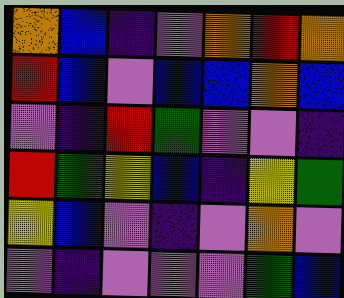[["orange", "blue", "indigo", "violet", "orange", "red", "orange"], ["red", "blue", "violet", "blue", "blue", "orange", "blue"], ["violet", "indigo", "red", "green", "violet", "violet", "indigo"], ["red", "green", "yellow", "blue", "indigo", "yellow", "green"], ["yellow", "blue", "violet", "indigo", "violet", "orange", "violet"], ["violet", "indigo", "violet", "violet", "violet", "green", "blue"]]